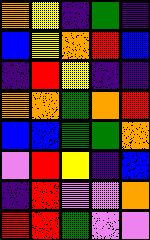[["orange", "yellow", "indigo", "green", "indigo"], ["blue", "yellow", "orange", "red", "blue"], ["indigo", "red", "yellow", "indigo", "indigo"], ["orange", "orange", "green", "orange", "red"], ["blue", "blue", "green", "green", "orange"], ["violet", "red", "yellow", "indigo", "blue"], ["indigo", "red", "violet", "violet", "orange"], ["red", "red", "green", "violet", "violet"]]